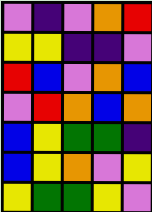[["violet", "indigo", "violet", "orange", "red"], ["yellow", "yellow", "indigo", "indigo", "violet"], ["red", "blue", "violet", "orange", "blue"], ["violet", "red", "orange", "blue", "orange"], ["blue", "yellow", "green", "green", "indigo"], ["blue", "yellow", "orange", "violet", "yellow"], ["yellow", "green", "green", "yellow", "violet"]]